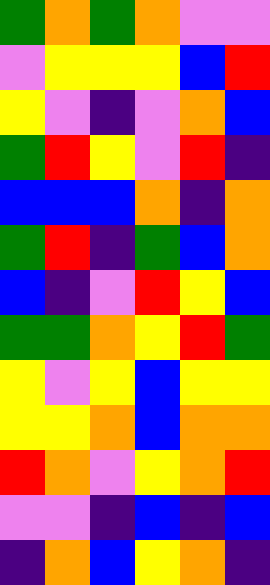[["green", "orange", "green", "orange", "violet", "violet"], ["violet", "yellow", "yellow", "yellow", "blue", "red"], ["yellow", "violet", "indigo", "violet", "orange", "blue"], ["green", "red", "yellow", "violet", "red", "indigo"], ["blue", "blue", "blue", "orange", "indigo", "orange"], ["green", "red", "indigo", "green", "blue", "orange"], ["blue", "indigo", "violet", "red", "yellow", "blue"], ["green", "green", "orange", "yellow", "red", "green"], ["yellow", "violet", "yellow", "blue", "yellow", "yellow"], ["yellow", "yellow", "orange", "blue", "orange", "orange"], ["red", "orange", "violet", "yellow", "orange", "red"], ["violet", "violet", "indigo", "blue", "indigo", "blue"], ["indigo", "orange", "blue", "yellow", "orange", "indigo"]]